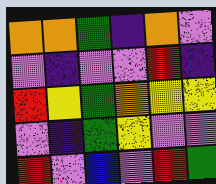[["orange", "orange", "green", "indigo", "orange", "violet"], ["violet", "indigo", "violet", "violet", "red", "indigo"], ["red", "yellow", "green", "orange", "yellow", "yellow"], ["violet", "indigo", "green", "yellow", "violet", "violet"], ["red", "violet", "blue", "violet", "red", "green"]]